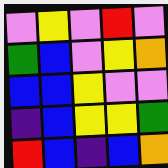[["violet", "yellow", "violet", "red", "violet"], ["green", "blue", "violet", "yellow", "orange"], ["blue", "blue", "yellow", "violet", "violet"], ["indigo", "blue", "yellow", "yellow", "green"], ["red", "blue", "indigo", "blue", "orange"]]